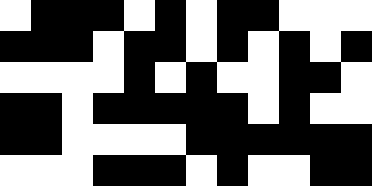[["white", "black", "black", "black", "white", "black", "white", "black", "black", "white", "white", "white"], ["black", "black", "black", "white", "black", "black", "white", "black", "white", "black", "white", "black"], ["white", "white", "white", "white", "black", "white", "black", "white", "white", "black", "black", "white"], ["black", "black", "white", "black", "black", "black", "black", "black", "white", "black", "white", "white"], ["black", "black", "white", "white", "white", "white", "black", "black", "black", "black", "black", "black"], ["white", "white", "white", "black", "black", "black", "white", "black", "white", "white", "black", "black"]]